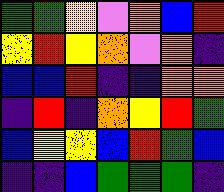[["green", "green", "yellow", "violet", "orange", "blue", "red"], ["yellow", "red", "yellow", "orange", "violet", "orange", "indigo"], ["blue", "blue", "red", "indigo", "indigo", "orange", "orange"], ["indigo", "red", "indigo", "orange", "yellow", "red", "green"], ["blue", "yellow", "yellow", "blue", "red", "green", "blue"], ["indigo", "indigo", "blue", "green", "green", "green", "indigo"]]